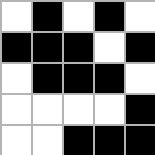[["white", "black", "white", "black", "white"], ["black", "black", "black", "white", "black"], ["white", "black", "black", "black", "white"], ["white", "white", "white", "white", "black"], ["white", "white", "black", "black", "black"]]